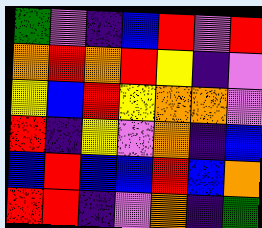[["green", "violet", "indigo", "blue", "red", "violet", "red"], ["orange", "red", "orange", "red", "yellow", "indigo", "violet"], ["yellow", "blue", "red", "yellow", "orange", "orange", "violet"], ["red", "indigo", "yellow", "violet", "orange", "indigo", "blue"], ["blue", "red", "blue", "blue", "red", "blue", "orange"], ["red", "red", "indigo", "violet", "orange", "indigo", "green"]]